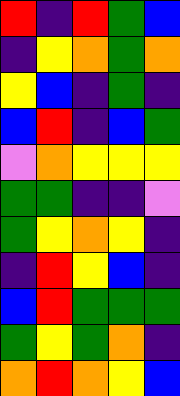[["red", "indigo", "red", "green", "blue"], ["indigo", "yellow", "orange", "green", "orange"], ["yellow", "blue", "indigo", "green", "indigo"], ["blue", "red", "indigo", "blue", "green"], ["violet", "orange", "yellow", "yellow", "yellow"], ["green", "green", "indigo", "indigo", "violet"], ["green", "yellow", "orange", "yellow", "indigo"], ["indigo", "red", "yellow", "blue", "indigo"], ["blue", "red", "green", "green", "green"], ["green", "yellow", "green", "orange", "indigo"], ["orange", "red", "orange", "yellow", "blue"]]